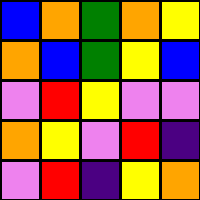[["blue", "orange", "green", "orange", "yellow"], ["orange", "blue", "green", "yellow", "blue"], ["violet", "red", "yellow", "violet", "violet"], ["orange", "yellow", "violet", "red", "indigo"], ["violet", "red", "indigo", "yellow", "orange"]]